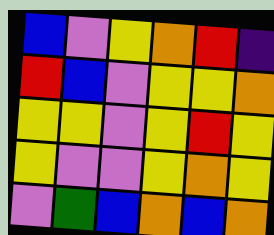[["blue", "violet", "yellow", "orange", "red", "indigo"], ["red", "blue", "violet", "yellow", "yellow", "orange"], ["yellow", "yellow", "violet", "yellow", "red", "yellow"], ["yellow", "violet", "violet", "yellow", "orange", "yellow"], ["violet", "green", "blue", "orange", "blue", "orange"]]